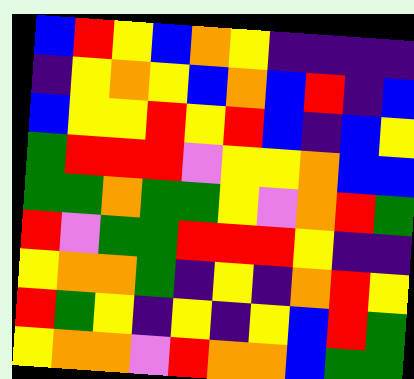[["blue", "red", "yellow", "blue", "orange", "yellow", "indigo", "indigo", "indigo", "indigo"], ["indigo", "yellow", "orange", "yellow", "blue", "orange", "blue", "red", "indigo", "blue"], ["blue", "yellow", "yellow", "red", "yellow", "red", "blue", "indigo", "blue", "yellow"], ["green", "red", "red", "red", "violet", "yellow", "yellow", "orange", "blue", "blue"], ["green", "green", "orange", "green", "green", "yellow", "violet", "orange", "red", "green"], ["red", "violet", "green", "green", "red", "red", "red", "yellow", "indigo", "indigo"], ["yellow", "orange", "orange", "green", "indigo", "yellow", "indigo", "orange", "red", "yellow"], ["red", "green", "yellow", "indigo", "yellow", "indigo", "yellow", "blue", "red", "green"], ["yellow", "orange", "orange", "violet", "red", "orange", "orange", "blue", "green", "green"]]